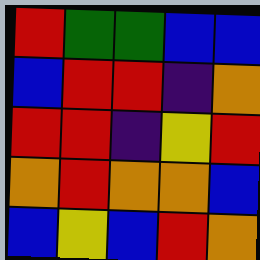[["red", "green", "green", "blue", "blue"], ["blue", "red", "red", "indigo", "orange"], ["red", "red", "indigo", "yellow", "red"], ["orange", "red", "orange", "orange", "blue"], ["blue", "yellow", "blue", "red", "orange"]]